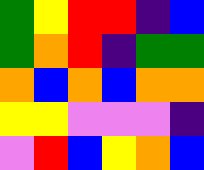[["green", "yellow", "red", "red", "indigo", "blue"], ["green", "orange", "red", "indigo", "green", "green"], ["orange", "blue", "orange", "blue", "orange", "orange"], ["yellow", "yellow", "violet", "violet", "violet", "indigo"], ["violet", "red", "blue", "yellow", "orange", "blue"]]